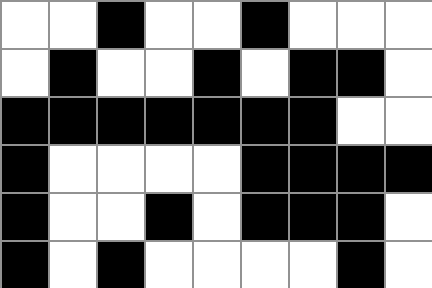[["white", "white", "black", "white", "white", "black", "white", "white", "white"], ["white", "black", "white", "white", "black", "white", "black", "black", "white"], ["black", "black", "black", "black", "black", "black", "black", "white", "white"], ["black", "white", "white", "white", "white", "black", "black", "black", "black"], ["black", "white", "white", "black", "white", "black", "black", "black", "white"], ["black", "white", "black", "white", "white", "white", "white", "black", "white"]]